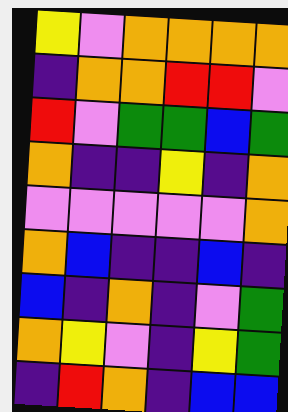[["yellow", "violet", "orange", "orange", "orange", "orange"], ["indigo", "orange", "orange", "red", "red", "violet"], ["red", "violet", "green", "green", "blue", "green"], ["orange", "indigo", "indigo", "yellow", "indigo", "orange"], ["violet", "violet", "violet", "violet", "violet", "orange"], ["orange", "blue", "indigo", "indigo", "blue", "indigo"], ["blue", "indigo", "orange", "indigo", "violet", "green"], ["orange", "yellow", "violet", "indigo", "yellow", "green"], ["indigo", "red", "orange", "indigo", "blue", "blue"]]